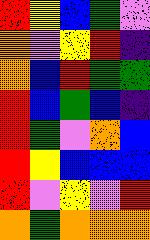[["red", "yellow", "blue", "green", "violet"], ["orange", "violet", "yellow", "red", "indigo"], ["orange", "blue", "red", "green", "green"], ["red", "blue", "green", "blue", "indigo"], ["red", "green", "violet", "orange", "blue"], ["red", "yellow", "blue", "blue", "blue"], ["red", "violet", "yellow", "violet", "red"], ["orange", "green", "orange", "orange", "orange"]]